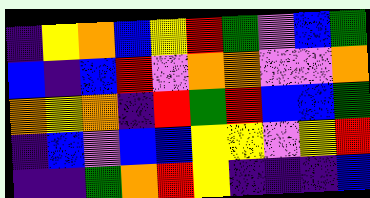[["indigo", "yellow", "orange", "blue", "yellow", "red", "green", "violet", "blue", "green"], ["blue", "indigo", "blue", "red", "violet", "orange", "orange", "violet", "violet", "orange"], ["orange", "yellow", "orange", "indigo", "red", "green", "red", "blue", "blue", "green"], ["indigo", "blue", "violet", "blue", "blue", "yellow", "yellow", "violet", "yellow", "red"], ["indigo", "indigo", "green", "orange", "red", "yellow", "indigo", "indigo", "indigo", "blue"]]